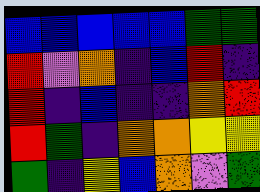[["blue", "blue", "blue", "blue", "blue", "green", "green"], ["red", "violet", "orange", "indigo", "blue", "red", "indigo"], ["red", "indigo", "blue", "indigo", "indigo", "orange", "red"], ["red", "green", "indigo", "orange", "orange", "yellow", "yellow"], ["green", "indigo", "yellow", "blue", "orange", "violet", "green"]]